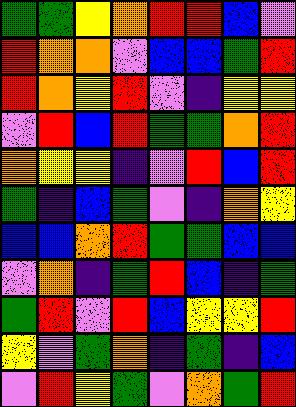[["green", "green", "yellow", "orange", "red", "red", "blue", "violet"], ["red", "orange", "orange", "violet", "blue", "blue", "green", "red"], ["red", "orange", "yellow", "red", "violet", "indigo", "yellow", "yellow"], ["violet", "red", "blue", "red", "green", "green", "orange", "red"], ["orange", "yellow", "yellow", "indigo", "violet", "red", "blue", "red"], ["green", "indigo", "blue", "green", "violet", "indigo", "orange", "yellow"], ["blue", "blue", "orange", "red", "green", "green", "blue", "blue"], ["violet", "orange", "indigo", "green", "red", "blue", "indigo", "green"], ["green", "red", "violet", "red", "blue", "yellow", "yellow", "red"], ["yellow", "violet", "green", "orange", "indigo", "green", "indigo", "blue"], ["violet", "red", "yellow", "green", "violet", "orange", "green", "red"]]